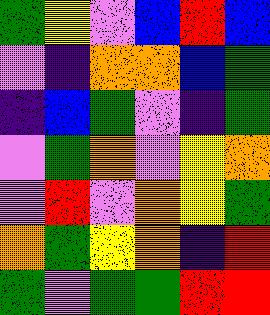[["green", "yellow", "violet", "blue", "red", "blue"], ["violet", "indigo", "orange", "orange", "blue", "green"], ["indigo", "blue", "green", "violet", "indigo", "green"], ["violet", "green", "orange", "violet", "yellow", "orange"], ["violet", "red", "violet", "orange", "yellow", "green"], ["orange", "green", "yellow", "orange", "indigo", "red"], ["green", "violet", "green", "green", "red", "red"]]